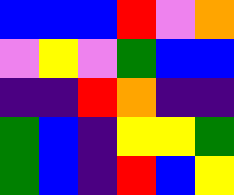[["blue", "blue", "blue", "red", "violet", "orange"], ["violet", "yellow", "violet", "green", "blue", "blue"], ["indigo", "indigo", "red", "orange", "indigo", "indigo"], ["green", "blue", "indigo", "yellow", "yellow", "green"], ["green", "blue", "indigo", "red", "blue", "yellow"]]